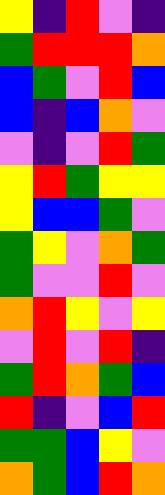[["yellow", "indigo", "red", "violet", "indigo"], ["green", "red", "red", "red", "orange"], ["blue", "green", "violet", "red", "blue"], ["blue", "indigo", "blue", "orange", "violet"], ["violet", "indigo", "violet", "red", "green"], ["yellow", "red", "green", "yellow", "yellow"], ["yellow", "blue", "blue", "green", "violet"], ["green", "yellow", "violet", "orange", "green"], ["green", "violet", "violet", "red", "violet"], ["orange", "red", "yellow", "violet", "yellow"], ["violet", "red", "violet", "red", "indigo"], ["green", "red", "orange", "green", "blue"], ["red", "indigo", "violet", "blue", "red"], ["green", "green", "blue", "yellow", "violet"], ["orange", "green", "blue", "red", "orange"]]